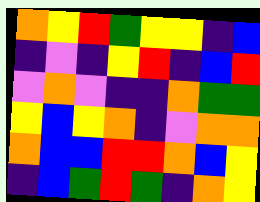[["orange", "yellow", "red", "green", "yellow", "yellow", "indigo", "blue"], ["indigo", "violet", "indigo", "yellow", "red", "indigo", "blue", "red"], ["violet", "orange", "violet", "indigo", "indigo", "orange", "green", "green"], ["yellow", "blue", "yellow", "orange", "indigo", "violet", "orange", "orange"], ["orange", "blue", "blue", "red", "red", "orange", "blue", "yellow"], ["indigo", "blue", "green", "red", "green", "indigo", "orange", "yellow"]]